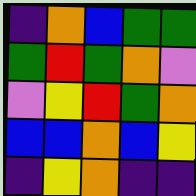[["indigo", "orange", "blue", "green", "green"], ["green", "red", "green", "orange", "violet"], ["violet", "yellow", "red", "green", "orange"], ["blue", "blue", "orange", "blue", "yellow"], ["indigo", "yellow", "orange", "indigo", "indigo"]]